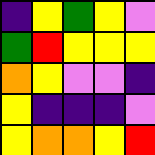[["indigo", "yellow", "green", "yellow", "violet"], ["green", "red", "yellow", "yellow", "yellow"], ["orange", "yellow", "violet", "violet", "indigo"], ["yellow", "indigo", "indigo", "indigo", "violet"], ["yellow", "orange", "orange", "yellow", "red"]]